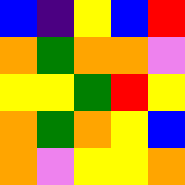[["blue", "indigo", "yellow", "blue", "red"], ["orange", "green", "orange", "orange", "violet"], ["yellow", "yellow", "green", "red", "yellow"], ["orange", "green", "orange", "yellow", "blue"], ["orange", "violet", "yellow", "yellow", "orange"]]